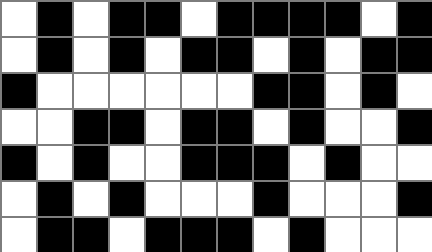[["white", "black", "white", "black", "black", "white", "black", "black", "black", "black", "white", "black"], ["white", "black", "white", "black", "white", "black", "black", "white", "black", "white", "black", "black"], ["black", "white", "white", "white", "white", "white", "white", "black", "black", "white", "black", "white"], ["white", "white", "black", "black", "white", "black", "black", "white", "black", "white", "white", "black"], ["black", "white", "black", "white", "white", "black", "black", "black", "white", "black", "white", "white"], ["white", "black", "white", "black", "white", "white", "white", "black", "white", "white", "white", "black"], ["white", "black", "black", "white", "black", "black", "black", "white", "black", "white", "white", "white"]]